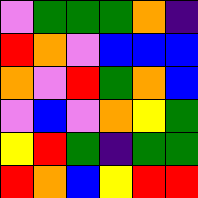[["violet", "green", "green", "green", "orange", "indigo"], ["red", "orange", "violet", "blue", "blue", "blue"], ["orange", "violet", "red", "green", "orange", "blue"], ["violet", "blue", "violet", "orange", "yellow", "green"], ["yellow", "red", "green", "indigo", "green", "green"], ["red", "orange", "blue", "yellow", "red", "red"]]